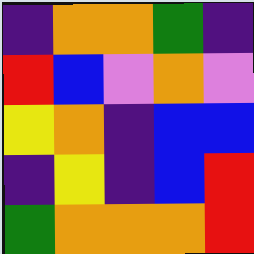[["indigo", "orange", "orange", "green", "indigo"], ["red", "blue", "violet", "orange", "violet"], ["yellow", "orange", "indigo", "blue", "blue"], ["indigo", "yellow", "indigo", "blue", "red"], ["green", "orange", "orange", "orange", "red"]]